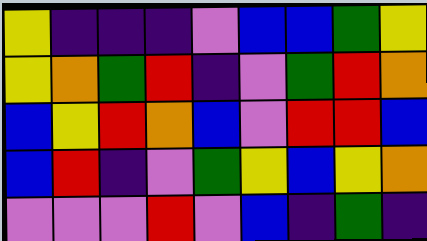[["yellow", "indigo", "indigo", "indigo", "violet", "blue", "blue", "green", "yellow"], ["yellow", "orange", "green", "red", "indigo", "violet", "green", "red", "orange"], ["blue", "yellow", "red", "orange", "blue", "violet", "red", "red", "blue"], ["blue", "red", "indigo", "violet", "green", "yellow", "blue", "yellow", "orange"], ["violet", "violet", "violet", "red", "violet", "blue", "indigo", "green", "indigo"]]